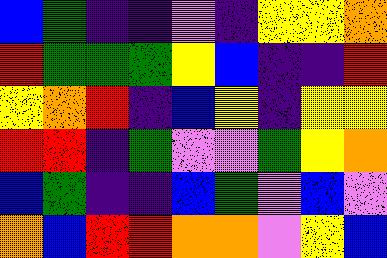[["blue", "green", "indigo", "indigo", "violet", "indigo", "yellow", "yellow", "orange"], ["red", "green", "green", "green", "yellow", "blue", "indigo", "indigo", "red"], ["yellow", "orange", "red", "indigo", "blue", "yellow", "indigo", "yellow", "yellow"], ["red", "red", "indigo", "green", "violet", "violet", "green", "yellow", "orange"], ["blue", "green", "indigo", "indigo", "blue", "green", "violet", "blue", "violet"], ["orange", "blue", "red", "red", "orange", "orange", "violet", "yellow", "blue"]]